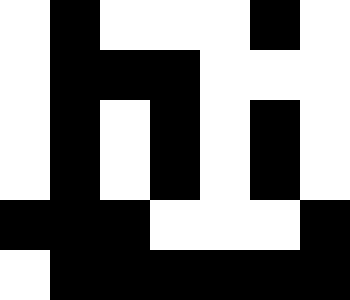[["white", "black", "white", "white", "white", "black", "white"], ["white", "black", "black", "black", "white", "white", "white"], ["white", "black", "white", "black", "white", "black", "white"], ["white", "black", "white", "black", "white", "black", "white"], ["black", "black", "black", "white", "white", "white", "black"], ["white", "black", "black", "black", "black", "black", "black"]]